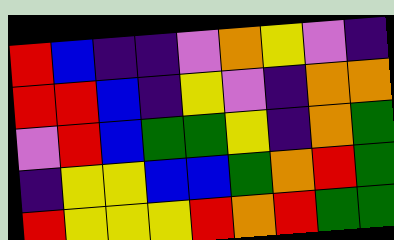[["red", "blue", "indigo", "indigo", "violet", "orange", "yellow", "violet", "indigo"], ["red", "red", "blue", "indigo", "yellow", "violet", "indigo", "orange", "orange"], ["violet", "red", "blue", "green", "green", "yellow", "indigo", "orange", "green"], ["indigo", "yellow", "yellow", "blue", "blue", "green", "orange", "red", "green"], ["red", "yellow", "yellow", "yellow", "red", "orange", "red", "green", "green"]]